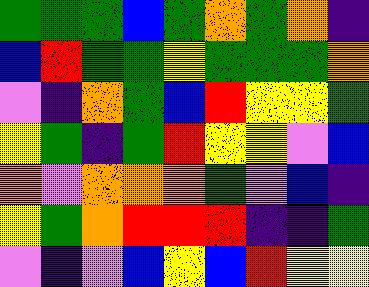[["green", "green", "green", "blue", "green", "orange", "green", "orange", "indigo"], ["blue", "red", "green", "green", "yellow", "green", "green", "green", "orange"], ["violet", "indigo", "orange", "green", "blue", "red", "yellow", "yellow", "green"], ["yellow", "green", "indigo", "green", "red", "yellow", "yellow", "violet", "blue"], ["orange", "violet", "orange", "orange", "orange", "green", "violet", "blue", "indigo"], ["yellow", "green", "orange", "red", "red", "red", "indigo", "indigo", "green"], ["violet", "indigo", "violet", "blue", "yellow", "blue", "red", "yellow", "yellow"]]